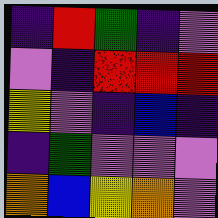[["indigo", "red", "green", "indigo", "violet"], ["violet", "indigo", "red", "red", "red"], ["yellow", "violet", "indigo", "blue", "indigo"], ["indigo", "green", "violet", "violet", "violet"], ["orange", "blue", "yellow", "orange", "violet"]]